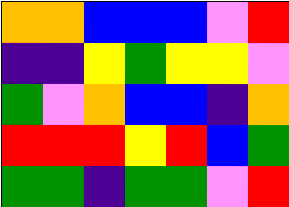[["orange", "orange", "blue", "blue", "blue", "violet", "red"], ["indigo", "indigo", "yellow", "green", "yellow", "yellow", "violet"], ["green", "violet", "orange", "blue", "blue", "indigo", "orange"], ["red", "red", "red", "yellow", "red", "blue", "green"], ["green", "green", "indigo", "green", "green", "violet", "red"]]